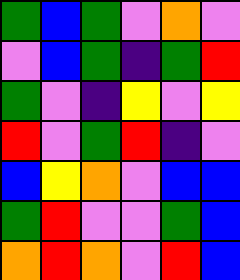[["green", "blue", "green", "violet", "orange", "violet"], ["violet", "blue", "green", "indigo", "green", "red"], ["green", "violet", "indigo", "yellow", "violet", "yellow"], ["red", "violet", "green", "red", "indigo", "violet"], ["blue", "yellow", "orange", "violet", "blue", "blue"], ["green", "red", "violet", "violet", "green", "blue"], ["orange", "red", "orange", "violet", "red", "blue"]]